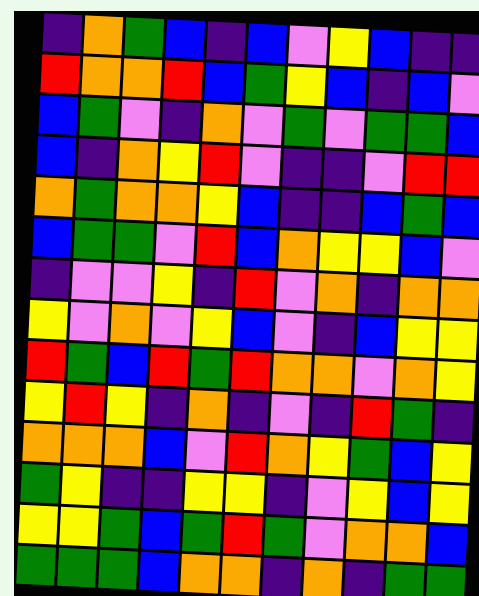[["indigo", "orange", "green", "blue", "indigo", "blue", "violet", "yellow", "blue", "indigo", "indigo"], ["red", "orange", "orange", "red", "blue", "green", "yellow", "blue", "indigo", "blue", "violet"], ["blue", "green", "violet", "indigo", "orange", "violet", "green", "violet", "green", "green", "blue"], ["blue", "indigo", "orange", "yellow", "red", "violet", "indigo", "indigo", "violet", "red", "red"], ["orange", "green", "orange", "orange", "yellow", "blue", "indigo", "indigo", "blue", "green", "blue"], ["blue", "green", "green", "violet", "red", "blue", "orange", "yellow", "yellow", "blue", "violet"], ["indigo", "violet", "violet", "yellow", "indigo", "red", "violet", "orange", "indigo", "orange", "orange"], ["yellow", "violet", "orange", "violet", "yellow", "blue", "violet", "indigo", "blue", "yellow", "yellow"], ["red", "green", "blue", "red", "green", "red", "orange", "orange", "violet", "orange", "yellow"], ["yellow", "red", "yellow", "indigo", "orange", "indigo", "violet", "indigo", "red", "green", "indigo"], ["orange", "orange", "orange", "blue", "violet", "red", "orange", "yellow", "green", "blue", "yellow"], ["green", "yellow", "indigo", "indigo", "yellow", "yellow", "indigo", "violet", "yellow", "blue", "yellow"], ["yellow", "yellow", "green", "blue", "green", "red", "green", "violet", "orange", "orange", "blue"], ["green", "green", "green", "blue", "orange", "orange", "indigo", "orange", "indigo", "green", "green"]]